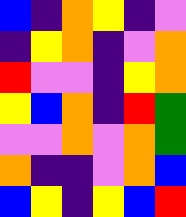[["blue", "indigo", "orange", "yellow", "indigo", "violet"], ["indigo", "yellow", "orange", "indigo", "violet", "orange"], ["red", "violet", "violet", "indigo", "yellow", "orange"], ["yellow", "blue", "orange", "indigo", "red", "green"], ["violet", "violet", "orange", "violet", "orange", "green"], ["orange", "indigo", "indigo", "violet", "orange", "blue"], ["blue", "yellow", "indigo", "yellow", "blue", "red"]]